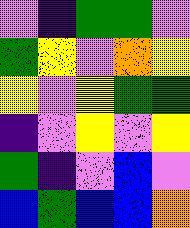[["violet", "indigo", "green", "green", "violet"], ["green", "yellow", "violet", "orange", "yellow"], ["yellow", "violet", "yellow", "green", "green"], ["indigo", "violet", "yellow", "violet", "yellow"], ["green", "indigo", "violet", "blue", "violet"], ["blue", "green", "blue", "blue", "orange"]]